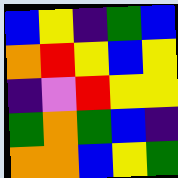[["blue", "yellow", "indigo", "green", "blue"], ["orange", "red", "yellow", "blue", "yellow"], ["indigo", "violet", "red", "yellow", "yellow"], ["green", "orange", "green", "blue", "indigo"], ["orange", "orange", "blue", "yellow", "green"]]